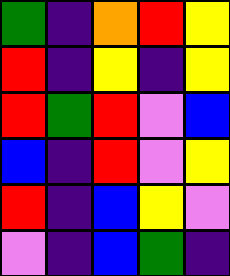[["green", "indigo", "orange", "red", "yellow"], ["red", "indigo", "yellow", "indigo", "yellow"], ["red", "green", "red", "violet", "blue"], ["blue", "indigo", "red", "violet", "yellow"], ["red", "indigo", "blue", "yellow", "violet"], ["violet", "indigo", "blue", "green", "indigo"]]